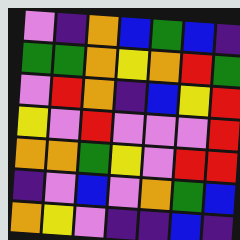[["violet", "indigo", "orange", "blue", "green", "blue", "indigo"], ["green", "green", "orange", "yellow", "orange", "red", "green"], ["violet", "red", "orange", "indigo", "blue", "yellow", "red"], ["yellow", "violet", "red", "violet", "violet", "violet", "red"], ["orange", "orange", "green", "yellow", "violet", "red", "red"], ["indigo", "violet", "blue", "violet", "orange", "green", "blue"], ["orange", "yellow", "violet", "indigo", "indigo", "blue", "indigo"]]